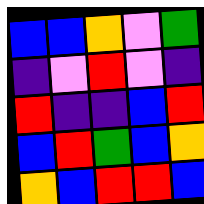[["blue", "blue", "orange", "violet", "green"], ["indigo", "violet", "red", "violet", "indigo"], ["red", "indigo", "indigo", "blue", "red"], ["blue", "red", "green", "blue", "orange"], ["orange", "blue", "red", "red", "blue"]]